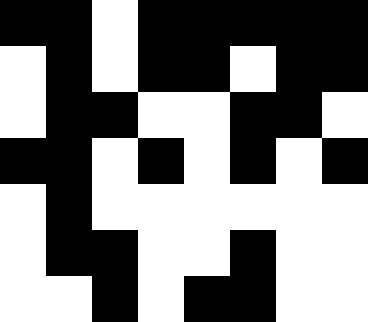[["black", "black", "white", "black", "black", "black", "black", "black"], ["white", "black", "white", "black", "black", "white", "black", "black"], ["white", "black", "black", "white", "white", "black", "black", "white"], ["black", "black", "white", "black", "white", "black", "white", "black"], ["white", "black", "white", "white", "white", "white", "white", "white"], ["white", "black", "black", "white", "white", "black", "white", "white"], ["white", "white", "black", "white", "black", "black", "white", "white"]]